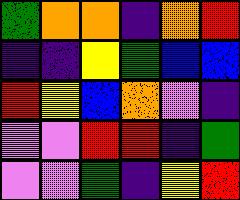[["green", "orange", "orange", "indigo", "orange", "red"], ["indigo", "indigo", "yellow", "green", "blue", "blue"], ["red", "yellow", "blue", "orange", "violet", "indigo"], ["violet", "violet", "red", "red", "indigo", "green"], ["violet", "violet", "green", "indigo", "yellow", "red"]]